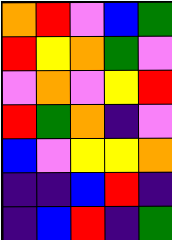[["orange", "red", "violet", "blue", "green"], ["red", "yellow", "orange", "green", "violet"], ["violet", "orange", "violet", "yellow", "red"], ["red", "green", "orange", "indigo", "violet"], ["blue", "violet", "yellow", "yellow", "orange"], ["indigo", "indigo", "blue", "red", "indigo"], ["indigo", "blue", "red", "indigo", "green"]]